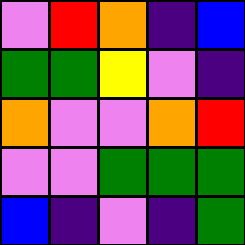[["violet", "red", "orange", "indigo", "blue"], ["green", "green", "yellow", "violet", "indigo"], ["orange", "violet", "violet", "orange", "red"], ["violet", "violet", "green", "green", "green"], ["blue", "indigo", "violet", "indigo", "green"]]